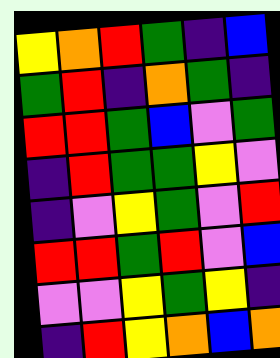[["yellow", "orange", "red", "green", "indigo", "blue"], ["green", "red", "indigo", "orange", "green", "indigo"], ["red", "red", "green", "blue", "violet", "green"], ["indigo", "red", "green", "green", "yellow", "violet"], ["indigo", "violet", "yellow", "green", "violet", "red"], ["red", "red", "green", "red", "violet", "blue"], ["violet", "violet", "yellow", "green", "yellow", "indigo"], ["indigo", "red", "yellow", "orange", "blue", "orange"]]